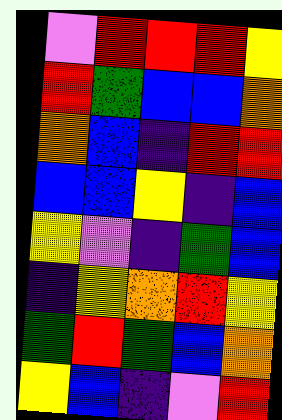[["violet", "red", "red", "red", "yellow"], ["red", "green", "blue", "blue", "orange"], ["orange", "blue", "indigo", "red", "red"], ["blue", "blue", "yellow", "indigo", "blue"], ["yellow", "violet", "indigo", "green", "blue"], ["indigo", "yellow", "orange", "red", "yellow"], ["green", "red", "green", "blue", "orange"], ["yellow", "blue", "indigo", "violet", "red"]]